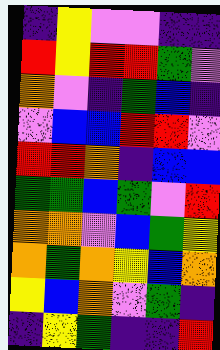[["indigo", "yellow", "violet", "violet", "indigo", "indigo"], ["red", "yellow", "red", "red", "green", "violet"], ["orange", "violet", "indigo", "green", "blue", "indigo"], ["violet", "blue", "blue", "red", "red", "violet"], ["red", "red", "orange", "indigo", "blue", "blue"], ["green", "green", "blue", "green", "violet", "red"], ["orange", "orange", "violet", "blue", "green", "yellow"], ["orange", "green", "orange", "yellow", "blue", "orange"], ["yellow", "blue", "orange", "violet", "green", "indigo"], ["indigo", "yellow", "green", "indigo", "indigo", "red"]]